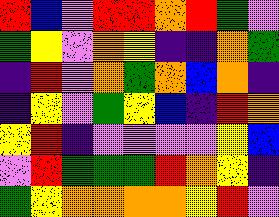[["red", "blue", "violet", "red", "red", "orange", "red", "green", "violet"], ["green", "yellow", "violet", "orange", "yellow", "indigo", "indigo", "orange", "green"], ["indigo", "red", "violet", "orange", "green", "orange", "blue", "orange", "indigo"], ["indigo", "yellow", "violet", "green", "yellow", "blue", "indigo", "red", "orange"], ["yellow", "red", "indigo", "violet", "violet", "violet", "violet", "yellow", "blue"], ["violet", "red", "green", "green", "green", "red", "orange", "yellow", "indigo"], ["green", "yellow", "orange", "orange", "orange", "orange", "yellow", "red", "violet"]]